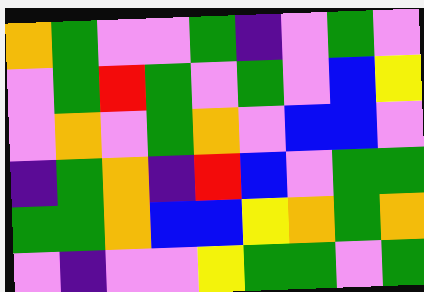[["orange", "green", "violet", "violet", "green", "indigo", "violet", "green", "violet"], ["violet", "green", "red", "green", "violet", "green", "violet", "blue", "yellow"], ["violet", "orange", "violet", "green", "orange", "violet", "blue", "blue", "violet"], ["indigo", "green", "orange", "indigo", "red", "blue", "violet", "green", "green"], ["green", "green", "orange", "blue", "blue", "yellow", "orange", "green", "orange"], ["violet", "indigo", "violet", "violet", "yellow", "green", "green", "violet", "green"]]